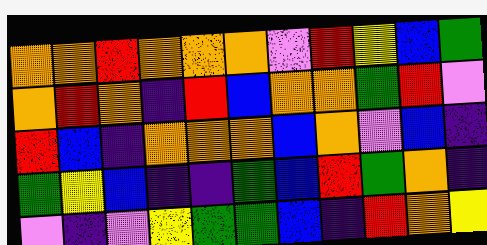[["orange", "orange", "red", "orange", "orange", "orange", "violet", "red", "yellow", "blue", "green"], ["orange", "red", "orange", "indigo", "red", "blue", "orange", "orange", "green", "red", "violet"], ["red", "blue", "indigo", "orange", "orange", "orange", "blue", "orange", "violet", "blue", "indigo"], ["green", "yellow", "blue", "indigo", "indigo", "green", "blue", "red", "green", "orange", "indigo"], ["violet", "indigo", "violet", "yellow", "green", "green", "blue", "indigo", "red", "orange", "yellow"]]